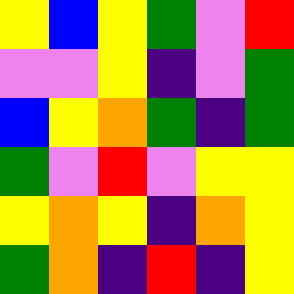[["yellow", "blue", "yellow", "green", "violet", "red"], ["violet", "violet", "yellow", "indigo", "violet", "green"], ["blue", "yellow", "orange", "green", "indigo", "green"], ["green", "violet", "red", "violet", "yellow", "yellow"], ["yellow", "orange", "yellow", "indigo", "orange", "yellow"], ["green", "orange", "indigo", "red", "indigo", "yellow"]]